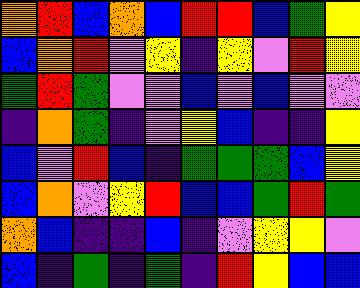[["orange", "red", "blue", "orange", "blue", "red", "red", "blue", "green", "yellow"], ["blue", "orange", "red", "violet", "yellow", "indigo", "yellow", "violet", "red", "yellow"], ["green", "red", "green", "violet", "violet", "blue", "violet", "blue", "violet", "violet"], ["indigo", "orange", "green", "indigo", "violet", "yellow", "blue", "indigo", "indigo", "yellow"], ["blue", "violet", "red", "blue", "indigo", "green", "green", "green", "blue", "yellow"], ["blue", "orange", "violet", "yellow", "red", "blue", "blue", "green", "red", "green"], ["orange", "blue", "indigo", "indigo", "blue", "indigo", "violet", "yellow", "yellow", "violet"], ["blue", "indigo", "green", "indigo", "green", "indigo", "red", "yellow", "blue", "blue"]]